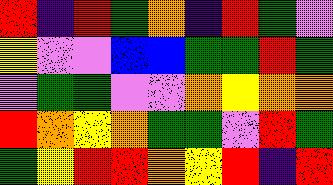[["red", "indigo", "red", "green", "orange", "indigo", "red", "green", "violet"], ["yellow", "violet", "violet", "blue", "blue", "green", "green", "red", "green"], ["violet", "green", "green", "violet", "violet", "orange", "yellow", "orange", "orange"], ["red", "orange", "yellow", "orange", "green", "green", "violet", "red", "green"], ["green", "yellow", "red", "red", "orange", "yellow", "red", "indigo", "red"]]